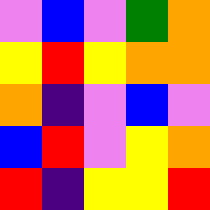[["violet", "blue", "violet", "green", "orange"], ["yellow", "red", "yellow", "orange", "orange"], ["orange", "indigo", "violet", "blue", "violet"], ["blue", "red", "violet", "yellow", "orange"], ["red", "indigo", "yellow", "yellow", "red"]]